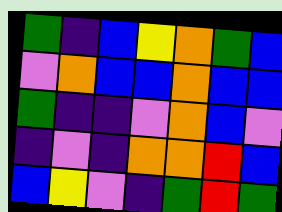[["green", "indigo", "blue", "yellow", "orange", "green", "blue"], ["violet", "orange", "blue", "blue", "orange", "blue", "blue"], ["green", "indigo", "indigo", "violet", "orange", "blue", "violet"], ["indigo", "violet", "indigo", "orange", "orange", "red", "blue"], ["blue", "yellow", "violet", "indigo", "green", "red", "green"]]